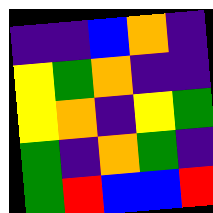[["indigo", "indigo", "blue", "orange", "indigo"], ["yellow", "green", "orange", "indigo", "indigo"], ["yellow", "orange", "indigo", "yellow", "green"], ["green", "indigo", "orange", "green", "indigo"], ["green", "red", "blue", "blue", "red"]]